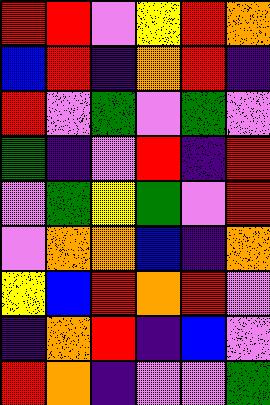[["red", "red", "violet", "yellow", "red", "orange"], ["blue", "red", "indigo", "orange", "red", "indigo"], ["red", "violet", "green", "violet", "green", "violet"], ["green", "indigo", "violet", "red", "indigo", "red"], ["violet", "green", "yellow", "green", "violet", "red"], ["violet", "orange", "orange", "blue", "indigo", "orange"], ["yellow", "blue", "red", "orange", "red", "violet"], ["indigo", "orange", "red", "indigo", "blue", "violet"], ["red", "orange", "indigo", "violet", "violet", "green"]]